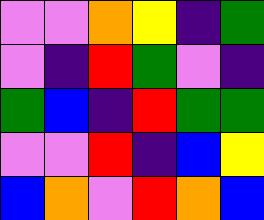[["violet", "violet", "orange", "yellow", "indigo", "green"], ["violet", "indigo", "red", "green", "violet", "indigo"], ["green", "blue", "indigo", "red", "green", "green"], ["violet", "violet", "red", "indigo", "blue", "yellow"], ["blue", "orange", "violet", "red", "orange", "blue"]]